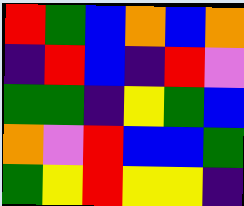[["red", "green", "blue", "orange", "blue", "orange"], ["indigo", "red", "blue", "indigo", "red", "violet"], ["green", "green", "indigo", "yellow", "green", "blue"], ["orange", "violet", "red", "blue", "blue", "green"], ["green", "yellow", "red", "yellow", "yellow", "indigo"]]